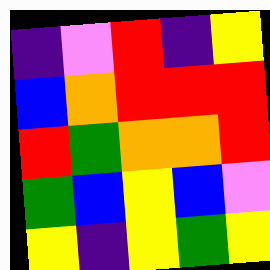[["indigo", "violet", "red", "indigo", "yellow"], ["blue", "orange", "red", "red", "red"], ["red", "green", "orange", "orange", "red"], ["green", "blue", "yellow", "blue", "violet"], ["yellow", "indigo", "yellow", "green", "yellow"]]